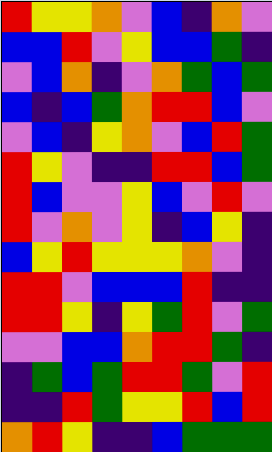[["red", "yellow", "yellow", "orange", "violet", "blue", "indigo", "orange", "violet"], ["blue", "blue", "red", "violet", "yellow", "blue", "blue", "green", "indigo"], ["violet", "blue", "orange", "indigo", "violet", "orange", "green", "blue", "green"], ["blue", "indigo", "blue", "green", "orange", "red", "red", "blue", "violet"], ["violet", "blue", "indigo", "yellow", "orange", "violet", "blue", "red", "green"], ["red", "yellow", "violet", "indigo", "indigo", "red", "red", "blue", "green"], ["red", "blue", "violet", "violet", "yellow", "blue", "violet", "red", "violet"], ["red", "violet", "orange", "violet", "yellow", "indigo", "blue", "yellow", "indigo"], ["blue", "yellow", "red", "yellow", "yellow", "yellow", "orange", "violet", "indigo"], ["red", "red", "violet", "blue", "blue", "blue", "red", "indigo", "indigo"], ["red", "red", "yellow", "indigo", "yellow", "green", "red", "violet", "green"], ["violet", "violet", "blue", "blue", "orange", "red", "red", "green", "indigo"], ["indigo", "green", "blue", "green", "red", "red", "green", "violet", "red"], ["indigo", "indigo", "red", "green", "yellow", "yellow", "red", "blue", "red"], ["orange", "red", "yellow", "indigo", "indigo", "blue", "green", "green", "green"]]